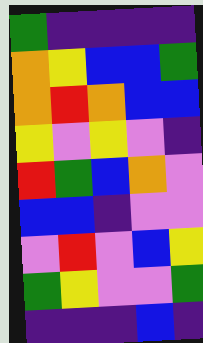[["green", "indigo", "indigo", "indigo", "indigo"], ["orange", "yellow", "blue", "blue", "green"], ["orange", "red", "orange", "blue", "blue"], ["yellow", "violet", "yellow", "violet", "indigo"], ["red", "green", "blue", "orange", "violet"], ["blue", "blue", "indigo", "violet", "violet"], ["violet", "red", "violet", "blue", "yellow"], ["green", "yellow", "violet", "violet", "green"], ["indigo", "indigo", "indigo", "blue", "indigo"]]